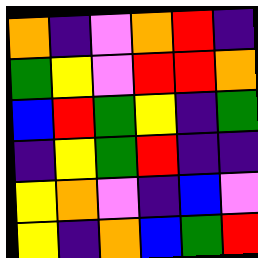[["orange", "indigo", "violet", "orange", "red", "indigo"], ["green", "yellow", "violet", "red", "red", "orange"], ["blue", "red", "green", "yellow", "indigo", "green"], ["indigo", "yellow", "green", "red", "indigo", "indigo"], ["yellow", "orange", "violet", "indigo", "blue", "violet"], ["yellow", "indigo", "orange", "blue", "green", "red"]]